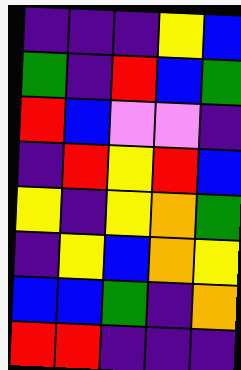[["indigo", "indigo", "indigo", "yellow", "blue"], ["green", "indigo", "red", "blue", "green"], ["red", "blue", "violet", "violet", "indigo"], ["indigo", "red", "yellow", "red", "blue"], ["yellow", "indigo", "yellow", "orange", "green"], ["indigo", "yellow", "blue", "orange", "yellow"], ["blue", "blue", "green", "indigo", "orange"], ["red", "red", "indigo", "indigo", "indigo"]]